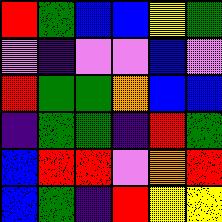[["red", "green", "blue", "blue", "yellow", "green"], ["violet", "indigo", "violet", "violet", "blue", "violet"], ["red", "green", "green", "orange", "blue", "blue"], ["indigo", "green", "green", "indigo", "red", "green"], ["blue", "red", "red", "violet", "orange", "red"], ["blue", "green", "indigo", "red", "yellow", "yellow"]]